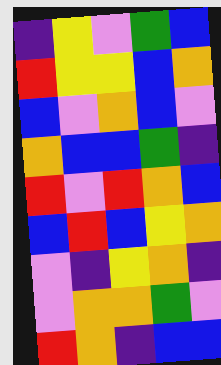[["indigo", "yellow", "violet", "green", "blue"], ["red", "yellow", "yellow", "blue", "orange"], ["blue", "violet", "orange", "blue", "violet"], ["orange", "blue", "blue", "green", "indigo"], ["red", "violet", "red", "orange", "blue"], ["blue", "red", "blue", "yellow", "orange"], ["violet", "indigo", "yellow", "orange", "indigo"], ["violet", "orange", "orange", "green", "violet"], ["red", "orange", "indigo", "blue", "blue"]]